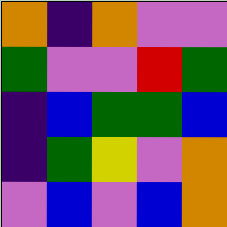[["orange", "indigo", "orange", "violet", "violet"], ["green", "violet", "violet", "red", "green"], ["indigo", "blue", "green", "green", "blue"], ["indigo", "green", "yellow", "violet", "orange"], ["violet", "blue", "violet", "blue", "orange"]]